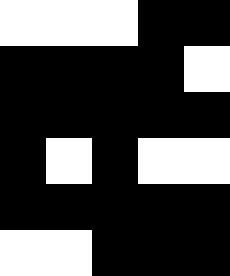[["white", "white", "white", "black", "black"], ["black", "black", "black", "black", "white"], ["black", "black", "black", "black", "black"], ["black", "white", "black", "white", "white"], ["black", "black", "black", "black", "black"], ["white", "white", "black", "black", "black"]]